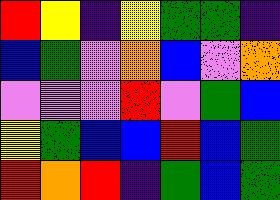[["red", "yellow", "indigo", "yellow", "green", "green", "indigo"], ["blue", "green", "violet", "orange", "blue", "violet", "orange"], ["violet", "violet", "violet", "red", "violet", "green", "blue"], ["yellow", "green", "blue", "blue", "red", "blue", "green"], ["red", "orange", "red", "indigo", "green", "blue", "green"]]